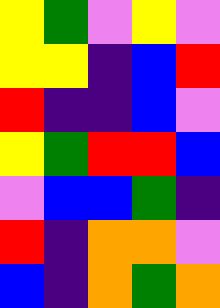[["yellow", "green", "violet", "yellow", "violet"], ["yellow", "yellow", "indigo", "blue", "red"], ["red", "indigo", "indigo", "blue", "violet"], ["yellow", "green", "red", "red", "blue"], ["violet", "blue", "blue", "green", "indigo"], ["red", "indigo", "orange", "orange", "violet"], ["blue", "indigo", "orange", "green", "orange"]]